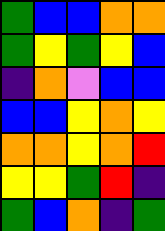[["green", "blue", "blue", "orange", "orange"], ["green", "yellow", "green", "yellow", "blue"], ["indigo", "orange", "violet", "blue", "blue"], ["blue", "blue", "yellow", "orange", "yellow"], ["orange", "orange", "yellow", "orange", "red"], ["yellow", "yellow", "green", "red", "indigo"], ["green", "blue", "orange", "indigo", "green"]]